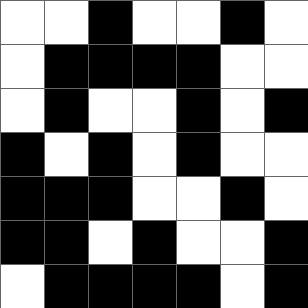[["white", "white", "black", "white", "white", "black", "white"], ["white", "black", "black", "black", "black", "white", "white"], ["white", "black", "white", "white", "black", "white", "black"], ["black", "white", "black", "white", "black", "white", "white"], ["black", "black", "black", "white", "white", "black", "white"], ["black", "black", "white", "black", "white", "white", "black"], ["white", "black", "black", "black", "black", "white", "black"]]